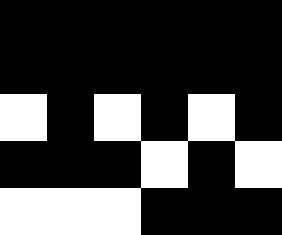[["black", "black", "black", "black", "black", "black"], ["black", "black", "black", "black", "black", "black"], ["white", "black", "white", "black", "white", "black"], ["black", "black", "black", "white", "black", "white"], ["white", "white", "white", "black", "black", "black"]]